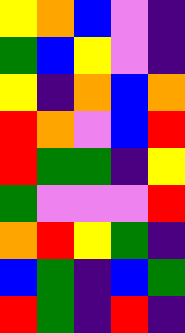[["yellow", "orange", "blue", "violet", "indigo"], ["green", "blue", "yellow", "violet", "indigo"], ["yellow", "indigo", "orange", "blue", "orange"], ["red", "orange", "violet", "blue", "red"], ["red", "green", "green", "indigo", "yellow"], ["green", "violet", "violet", "violet", "red"], ["orange", "red", "yellow", "green", "indigo"], ["blue", "green", "indigo", "blue", "green"], ["red", "green", "indigo", "red", "indigo"]]